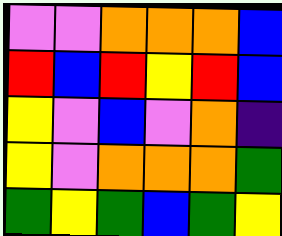[["violet", "violet", "orange", "orange", "orange", "blue"], ["red", "blue", "red", "yellow", "red", "blue"], ["yellow", "violet", "blue", "violet", "orange", "indigo"], ["yellow", "violet", "orange", "orange", "orange", "green"], ["green", "yellow", "green", "blue", "green", "yellow"]]